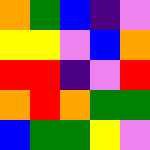[["orange", "green", "blue", "indigo", "violet"], ["yellow", "yellow", "violet", "blue", "orange"], ["red", "red", "indigo", "violet", "red"], ["orange", "red", "orange", "green", "green"], ["blue", "green", "green", "yellow", "violet"]]